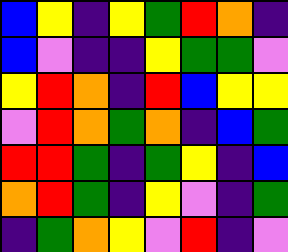[["blue", "yellow", "indigo", "yellow", "green", "red", "orange", "indigo"], ["blue", "violet", "indigo", "indigo", "yellow", "green", "green", "violet"], ["yellow", "red", "orange", "indigo", "red", "blue", "yellow", "yellow"], ["violet", "red", "orange", "green", "orange", "indigo", "blue", "green"], ["red", "red", "green", "indigo", "green", "yellow", "indigo", "blue"], ["orange", "red", "green", "indigo", "yellow", "violet", "indigo", "green"], ["indigo", "green", "orange", "yellow", "violet", "red", "indigo", "violet"]]